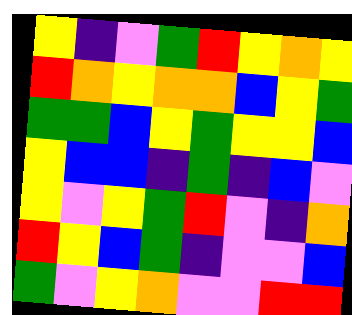[["yellow", "indigo", "violet", "green", "red", "yellow", "orange", "yellow"], ["red", "orange", "yellow", "orange", "orange", "blue", "yellow", "green"], ["green", "green", "blue", "yellow", "green", "yellow", "yellow", "blue"], ["yellow", "blue", "blue", "indigo", "green", "indigo", "blue", "violet"], ["yellow", "violet", "yellow", "green", "red", "violet", "indigo", "orange"], ["red", "yellow", "blue", "green", "indigo", "violet", "violet", "blue"], ["green", "violet", "yellow", "orange", "violet", "violet", "red", "red"]]